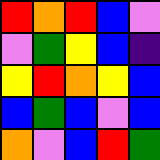[["red", "orange", "red", "blue", "violet"], ["violet", "green", "yellow", "blue", "indigo"], ["yellow", "red", "orange", "yellow", "blue"], ["blue", "green", "blue", "violet", "blue"], ["orange", "violet", "blue", "red", "green"]]